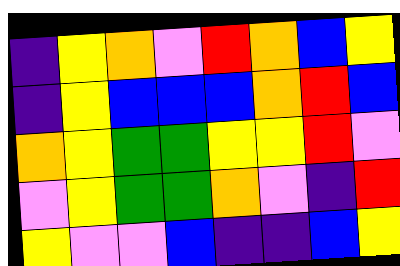[["indigo", "yellow", "orange", "violet", "red", "orange", "blue", "yellow"], ["indigo", "yellow", "blue", "blue", "blue", "orange", "red", "blue"], ["orange", "yellow", "green", "green", "yellow", "yellow", "red", "violet"], ["violet", "yellow", "green", "green", "orange", "violet", "indigo", "red"], ["yellow", "violet", "violet", "blue", "indigo", "indigo", "blue", "yellow"]]